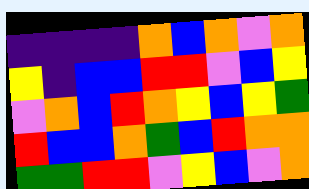[["indigo", "indigo", "indigo", "indigo", "orange", "blue", "orange", "violet", "orange"], ["yellow", "indigo", "blue", "blue", "red", "red", "violet", "blue", "yellow"], ["violet", "orange", "blue", "red", "orange", "yellow", "blue", "yellow", "green"], ["red", "blue", "blue", "orange", "green", "blue", "red", "orange", "orange"], ["green", "green", "red", "red", "violet", "yellow", "blue", "violet", "orange"]]